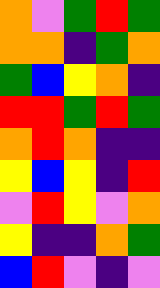[["orange", "violet", "green", "red", "green"], ["orange", "orange", "indigo", "green", "orange"], ["green", "blue", "yellow", "orange", "indigo"], ["red", "red", "green", "red", "green"], ["orange", "red", "orange", "indigo", "indigo"], ["yellow", "blue", "yellow", "indigo", "red"], ["violet", "red", "yellow", "violet", "orange"], ["yellow", "indigo", "indigo", "orange", "green"], ["blue", "red", "violet", "indigo", "violet"]]